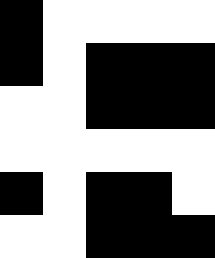[["black", "white", "white", "white", "white"], ["black", "white", "black", "black", "black"], ["white", "white", "black", "black", "black"], ["white", "white", "white", "white", "white"], ["black", "white", "black", "black", "white"], ["white", "white", "black", "black", "black"]]